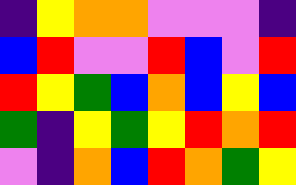[["indigo", "yellow", "orange", "orange", "violet", "violet", "violet", "indigo"], ["blue", "red", "violet", "violet", "red", "blue", "violet", "red"], ["red", "yellow", "green", "blue", "orange", "blue", "yellow", "blue"], ["green", "indigo", "yellow", "green", "yellow", "red", "orange", "red"], ["violet", "indigo", "orange", "blue", "red", "orange", "green", "yellow"]]